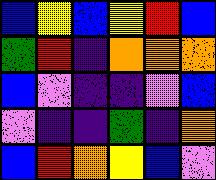[["blue", "yellow", "blue", "yellow", "red", "blue"], ["green", "red", "indigo", "orange", "orange", "orange"], ["blue", "violet", "indigo", "indigo", "violet", "blue"], ["violet", "indigo", "indigo", "green", "indigo", "orange"], ["blue", "red", "orange", "yellow", "blue", "violet"]]